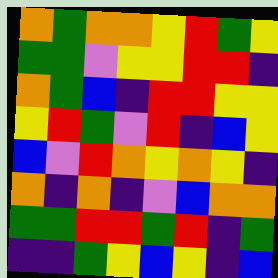[["orange", "green", "orange", "orange", "yellow", "red", "green", "yellow"], ["green", "green", "violet", "yellow", "yellow", "red", "red", "indigo"], ["orange", "green", "blue", "indigo", "red", "red", "yellow", "yellow"], ["yellow", "red", "green", "violet", "red", "indigo", "blue", "yellow"], ["blue", "violet", "red", "orange", "yellow", "orange", "yellow", "indigo"], ["orange", "indigo", "orange", "indigo", "violet", "blue", "orange", "orange"], ["green", "green", "red", "red", "green", "red", "indigo", "green"], ["indigo", "indigo", "green", "yellow", "blue", "yellow", "indigo", "blue"]]